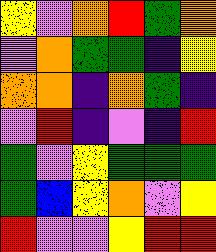[["yellow", "violet", "orange", "red", "green", "orange"], ["violet", "orange", "green", "green", "indigo", "yellow"], ["orange", "orange", "indigo", "orange", "green", "indigo"], ["violet", "red", "indigo", "violet", "indigo", "red"], ["green", "violet", "yellow", "green", "green", "green"], ["green", "blue", "yellow", "orange", "violet", "yellow"], ["red", "violet", "violet", "yellow", "red", "red"]]